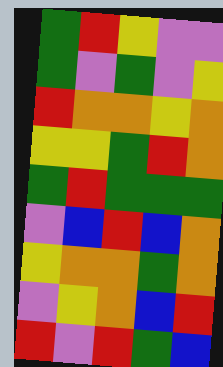[["green", "red", "yellow", "violet", "violet"], ["green", "violet", "green", "violet", "yellow"], ["red", "orange", "orange", "yellow", "orange"], ["yellow", "yellow", "green", "red", "orange"], ["green", "red", "green", "green", "green"], ["violet", "blue", "red", "blue", "orange"], ["yellow", "orange", "orange", "green", "orange"], ["violet", "yellow", "orange", "blue", "red"], ["red", "violet", "red", "green", "blue"]]